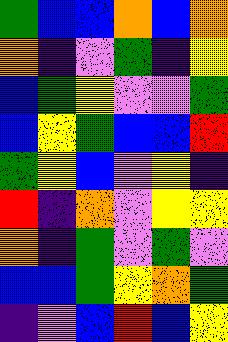[["green", "blue", "blue", "orange", "blue", "orange"], ["orange", "indigo", "violet", "green", "indigo", "yellow"], ["blue", "green", "yellow", "violet", "violet", "green"], ["blue", "yellow", "green", "blue", "blue", "red"], ["green", "yellow", "blue", "violet", "yellow", "indigo"], ["red", "indigo", "orange", "violet", "yellow", "yellow"], ["orange", "indigo", "green", "violet", "green", "violet"], ["blue", "blue", "green", "yellow", "orange", "green"], ["indigo", "violet", "blue", "red", "blue", "yellow"]]